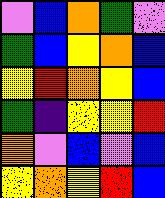[["violet", "blue", "orange", "green", "violet"], ["green", "blue", "yellow", "orange", "blue"], ["yellow", "red", "orange", "yellow", "blue"], ["green", "indigo", "yellow", "yellow", "red"], ["orange", "violet", "blue", "violet", "blue"], ["yellow", "orange", "yellow", "red", "blue"]]